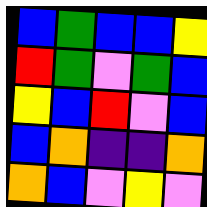[["blue", "green", "blue", "blue", "yellow"], ["red", "green", "violet", "green", "blue"], ["yellow", "blue", "red", "violet", "blue"], ["blue", "orange", "indigo", "indigo", "orange"], ["orange", "blue", "violet", "yellow", "violet"]]